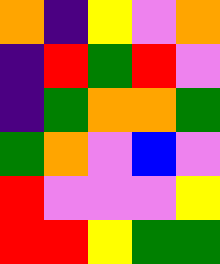[["orange", "indigo", "yellow", "violet", "orange"], ["indigo", "red", "green", "red", "violet"], ["indigo", "green", "orange", "orange", "green"], ["green", "orange", "violet", "blue", "violet"], ["red", "violet", "violet", "violet", "yellow"], ["red", "red", "yellow", "green", "green"]]